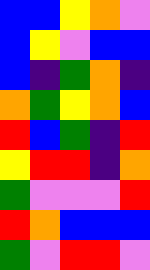[["blue", "blue", "yellow", "orange", "violet"], ["blue", "yellow", "violet", "blue", "blue"], ["blue", "indigo", "green", "orange", "indigo"], ["orange", "green", "yellow", "orange", "blue"], ["red", "blue", "green", "indigo", "red"], ["yellow", "red", "red", "indigo", "orange"], ["green", "violet", "violet", "violet", "red"], ["red", "orange", "blue", "blue", "blue"], ["green", "violet", "red", "red", "violet"]]